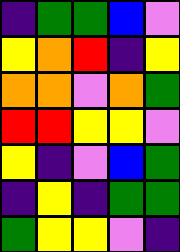[["indigo", "green", "green", "blue", "violet"], ["yellow", "orange", "red", "indigo", "yellow"], ["orange", "orange", "violet", "orange", "green"], ["red", "red", "yellow", "yellow", "violet"], ["yellow", "indigo", "violet", "blue", "green"], ["indigo", "yellow", "indigo", "green", "green"], ["green", "yellow", "yellow", "violet", "indigo"]]